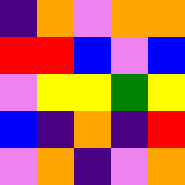[["indigo", "orange", "violet", "orange", "orange"], ["red", "red", "blue", "violet", "blue"], ["violet", "yellow", "yellow", "green", "yellow"], ["blue", "indigo", "orange", "indigo", "red"], ["violet", "orange", "indigo", "violet", "orange"]]